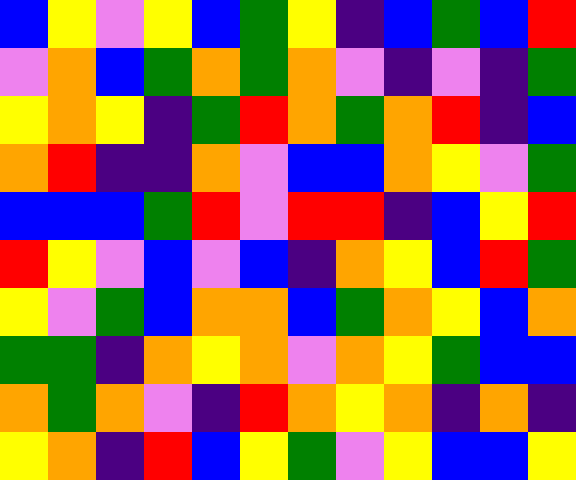[["blue", "yellow", "violet", "yellow", "blue", "green", "yellow", "indigo", "blue", "green", "blue", "red"], ["violet", "orange", "blue", "green", "orange", "green", "orange", "violet", "indigo", "violet", "indigo", "green"], ["yellow", "orange", "yellow", "indigo", "green", "red", "orange", "green", "orange", "red", "indigo", "blue"], ["orange", "red", "indigo", "indigo", "orange", "violet", "blue", "blue", "orange", "yellow", "violet", "green"], ["blue", "blue", "blue", "green", "red", "violet", "red", "red", "indigo", "blue", "yellow", "red"], ["red", "yellow", "violet", "blue", "violet", "blue", "indigo", "orange", "yellow", "blue", "red", "green"], ["yellow", "violet", "green", "blue", "orange", "orange", "blue", "green", "orange", "yellow", "blue", "orange"], ["green", "green", "indigo", "orange", "yellow", "orange", "violet", "orange", "yellow", "green", "blue", "blue"], ["orange", "green", "orange", "violet", "indigo", "red", "orange", "yellow", "orange", "indigo", "orange", "indigo"], ["yellow", "orange", "indigo", "red", "blue", "yellow", "green", "violet", "yellow", "blue", "blue", "yellow"]]